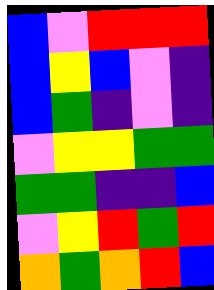[["blue", "violet", "red", "red", "red"], ["blue", "yellow", "blue", "violet", "indigo"], ["blue", "green", "indigo", "violet", "indigo"], ["violet", "yellow", "yellow", "green", "green"], ["green", "green", "indigo", "indigo", "blue"], ["violet", "yellow", "red", "green", "red"], ["orange", "green", "orange", "red", "blue"]]